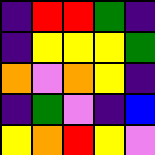[["indigo", "red", "red", "green", "indigo"], ["indigo", "yellow", "yellow", "yellow", "green"], ["orange", "violet", "orange", "yellow", "indigo"], ["indigo", "green", "violet", "indigo", "blue"], ["yellow", "orange", "red", "yellow", "violet"]]